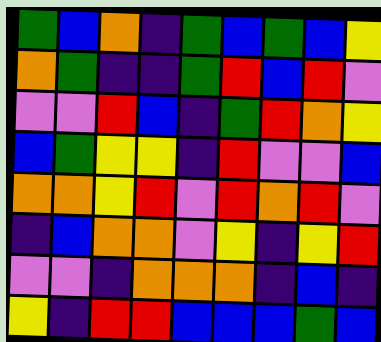[["green", "blue", "orange", "indigo", "green", "blue", "green", "blue", "yellow"], ["orange", "green", "indigo", "indigo", "green", "red", "blue", "red", "violet"], ["violet", "violet", "red", "blue", "indigo", "green", "red", "orange", "yellow"], ["blue", "green", "yellow", "yellow", "indigo", "red", "violet", "violet", "blue"], ["orange", "orange", "yellow", "red", "violet", "red", "orange", "red", "violet"], ["indigo", "blue", "orange", "orange", "violet", "yellow", "indigo", "yellow", "red"], ["violet", "violet", "indigo", "orange", "orange", "orange", "indigo", "blue", "indigo"], ["yellow", "indigo", "red", "red", "blue", "blue", "blue", "green", "blue"]]